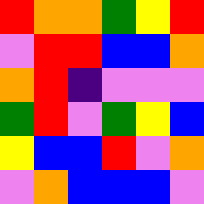[["red", "orange", "orange", "green", "yellow", "red"], ["violet", "red", "red", "blue", "blue", "orange"], ["orange", "red", "indigo", "violet", "violet", "violet"], ["green", "red", "violet", "green", "yellow", "blue"], ["yellow", "blue", "blue", "red", "violet", "orange"], ["violet", "orange", "blue", "blue", "blue", "violet"]]